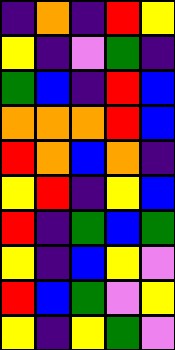[["indigo", "orange", "indigo", "red", "yellow"], ["yellow", "indigo", "violet", "green", "indigo"], ["green", "blue", "indigo", "red", "blue"], ["orange", "orange", "orange", "red", "blue"], ["red", "orange", "blue", "orange", "indigo"], ["yellow", "red", "indigo", "yellow", "blue"], ["red", "indigo", "green", "blue", "green"], ["yellow", "indigo", "blue", "yellow", "violet"], ["red", "blue", "green", "violet", "yellow"], ["yellow", "indigo", "yellow", "green", "violet"]]